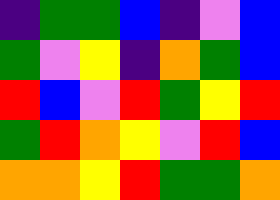[["indigo", "green", "green", "blue", "indigo", "violet", "blue"], ["green", "violet", "yellow", "indigo", "orange", "green", "blue"], ["red", "blue", "violet", "red", "green", "yellow", "red"], ["green", "red", "orange", "yellow", "violet", "red", "blue"], ["orange", "orange", "yellow", "red", "green", "green", "orange"]]